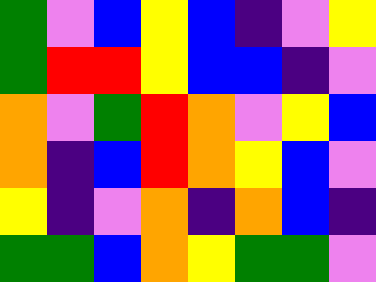[["green", "violet", "blue", "yellow", "blue", "indigo", "violet", "yellow"], ["green", "red", "red", "yellow", "blue", "blue", "indigo", "violet"], ["orange", "violet", "green", "red", "orange", "violet", "yellow", "blue"], ["orange", "indigo", "blue", "red", "orange", "yellow", "blue", "violet"], ["yellow", "indigo", "violet", "orange", "indigo", "orange", "blue", "indigo"], ["green", "green", "blue", "orange", "yellow", "green", "green", "violet"]]